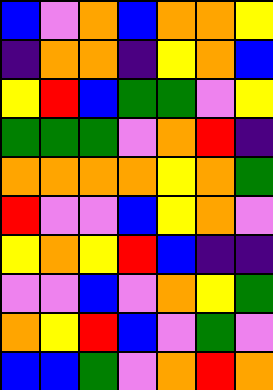[["blue", "violet", "orange", "blue", "orange", "orange", "yellow"], ["indigo", "orange", "orange", "indigo", "yellow", "orange", "blue"], ["yellow", "red", "blue", "green", "green", "violet", "yellow"], ["green", "green", "green", "violet", "orange", "red", "indigo"], ["orange", "orange", "orange", "orange", "yellow", "orange", "green"], ["red", "violet", "violet", "blue", "yellow", "orange", "violet"], ["yellow", "orange", "yellow", "red", "blue", "indigo", "indigo"], ["violet", "violet", "blue", "violet", "orange", "yellow", "green"], ["orange", "yellow", "red", "blue", "violet", "green", "violet"], ["blue", "blue", "green", "violet", "orange", "red", "orange"]]